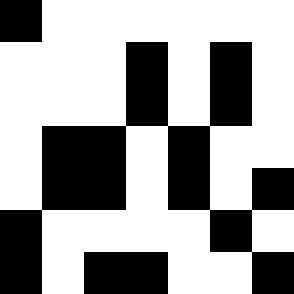[["black", "white", "white", "white", "white", "white", "white"], ["white", "white", "white", "black", "white", "black", "white"], ["white", "white", "white", "black", "white", "black", "white"], ["white", "black", "black", "white", "black", "white", "white"], ["white", "black", "black", "white", "black", "white", "black"], ["black", "white", "white", "white", "white", "black", "white"], ["black", "white", "black", "black", "white", "white", "black"]]